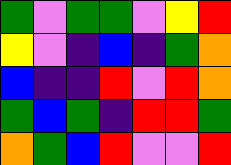[["green", "violet", "green", "green", "violet", "yellow", "red"], ["yellow", "violet", "indigo", "blue", "indigo", "green", "orange"], ["blue", "indigo", "indigo", "red", "violet", "red", "orange"], ["green", "blue", "green", "indigo", "red", "red", "green"], ["orange", "green", "blue", "red", "violet", "violet", "red"]]